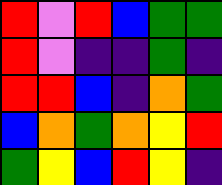[["red", "violet", "red", "blue", "green", "green"], ["red", "violet", "indigo", "indigo", "green", "indigo"], ["red", "red", "blue", "indigo", "orange", "green"], ["blue", "orange", "green", "orange", "yellow", "red"], ["green", "yellow", "blue", "red", "yellow", "indigo"]]